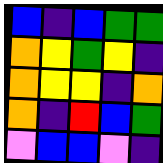[["blue", "indigo", "blue", "green", "green"], ["orange", "yellow", "green", "yellow", "indigo"], ["orange", "yellow", "yellow", "indigo", "orange"], ["orange", "indigo", "red", "blue", "green"], ["violet", "blue", "blue", "violet", "indigo"]]